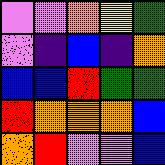[["violet", "violet", "orange", "yellow", "green"], ["violet", "indigo", "blue", "indigo", "orange"], ["blue", "blue", "red", "green", "green"], ["red", "orange", "orange", "orange", "blue"], ["orange", "red", "violet", "violet", "blue"]]